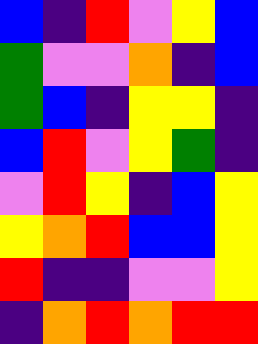[["blue", "indigo", "red", "violet", "yellow", "blue"], ["green", "violet", "violet", "orange", "indigo", "blue"], ["green", "blue", "indigo", "yellow", "yellow", "indigo"], ["blue", "red", "violet", "yellow", "green", "indigo"], ["violet", "red", "yellow", "indigo", "blue", "yellow"], ["yellow", "orange", "red", "blue", "blue", "yellow"], ["red", "indigo", "indigo", "violet", "violet", "yellow"], ["indigo", "orange", "red", "orange", "red", "red"]]